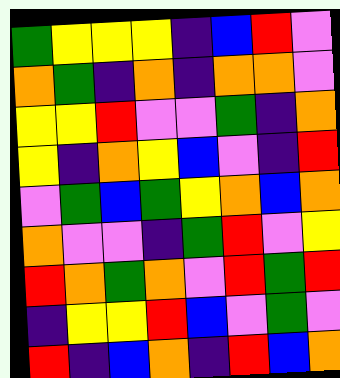[["green", "yellow", "yellow", "yellow", "indigo", "blue", "red", "violet"], ["orange", "green", "indigo", "orange", "indigo", "orange", "orange", "violet"], ["yellow", "yellow", "red", "violet", "violet", "green", "indigo", "orange"], ["yellow", "indigo", "orange", "yellow", "blue", "violet", "indigo", "red"], ["violet", "green", "blue", "green", "yellow", "orange", "blue", "orange"], ["orange", "violet", "violet", "indigo", "green", "red", "violet", "yellow"], ["red", "orange", "green", "orange", "violet", "red", "green", "red"], ["indigo", "yellow", "yellow", "red", "blue", "violet", "green", "violet"], ["red", "indigo", "blue", "orange", "indigo", "red", "blue", "orange"]]